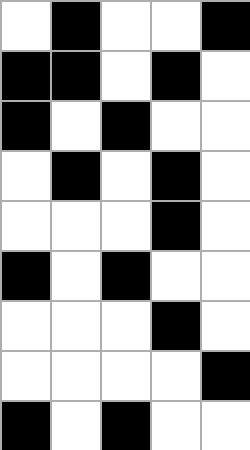[["white", "black", "white", "white", "black"], ["black", "black", "white", "black", "white"], ["black", "white", "black", "white", "white"], ["white", "black", "white", "black", "white"], ["white", "white", "white", "black", "white"], ["black", "white", "black", "white", "white"], ["white", "white", "white", "black", "white"], ["white", "white", "white", "white", "black"], ["black", "white", "black", "white", "white"]]